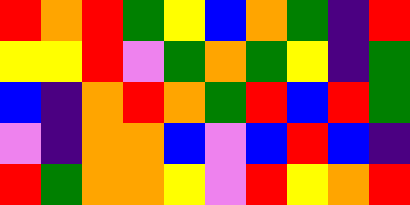[["red", "orange", "red", "green", "yellow", "blue", "orange", "green", "indigo", "red"], ["yellow", "yellow", "red", "violet", "green", "orange", "green", "yellow", "indigo", "green"], ["blue", "indigo", "orange", "red", "orange", "green", "red", "blue", "red", "green"], ["violet", "indigo", "orange", "orange", "blue", "violet", "blue", "red", "blue", "indigo"], ["red", "green", "orange", "orange", "yellow", "violet", "red", "yellow", "orange", "red"]]